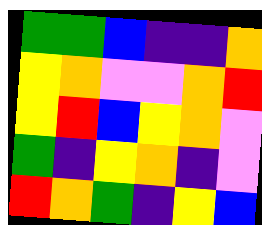[["green", "green", "blue", "indigo", "indigo", "orange"], ["yellow", "orange", "violet", "violet", "orange", "red"], ["yellow", "red", "blue", "yellow", "orange", "violet"], ["green", "indigo", "yellow", "orange", "indigo", "violet"], ["red", "orange", "green", "indigo", "yellow", "blue"]]